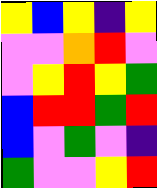[["yellow", "blue", "yellow", "indigo", "yellow"], ["violet", "violet", "orange", "red", "violet"], ["violet", "yellow", "red", "yellow", "green"], ["blue", "red", "red", "green", "red"], ["blue", "violet", "green", "violet", "indigo"], ["green", "violet", "violet", "yellow", "red"]]